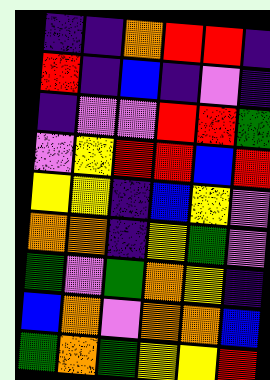[["indigo", "indigo", "orange", "red", "red", "indigo"], ["red", "indigo", "blue", "indigo", "violet", "indigo"], ["indigo", "violet", "violet", "red", "red", "green"], ["violet", "yellow", "red", "red", "blue", "red"], ["yellow", "yellow", "indigo", "blue", "yellow", "violet"], ["orange", "orange", "indigo", "yellow", "green", "violet"], ["green", "violet", "green", "orange", "yellow", "indigo"], ["blue", "orange", "violet", "orange", "orange", "blue"], ["green", "orange", "green", "yellow", "yellow", "red"]]